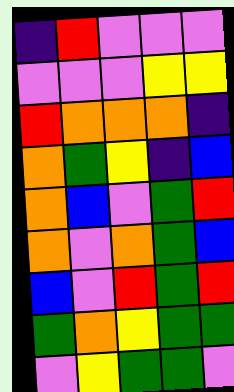[["indigo", "red", "violet", "violet", "violet"], ["violet", "violet", "violet", "yellow", "yellow"], ["red", "orange", "orange", "orange", "indigo"], ["orange", "green", "yellow", "indigo", "blue"], ["orange", "blue", "violet", "green", "red"], ["orange", "violet", "orange", "green", "blue"], ["blue", "violet", "red", "green", "red"], ["green", "orange", "yellow", "green", "green"], ["violet", "yellow", "green", "green", "violet"]]